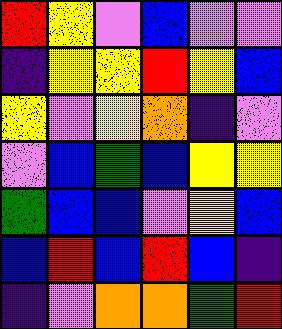[["red", "yellow", "violet", "blue", "violet", "violet"], ["indigo", "yellow", "yellow", "red", "yellow", "blue"], ["yellow", "violet", "yellow", "orange", "indigo", "violet"], ["violet", "blue", "green", "blue", "yellow", "yellow"], ["green", "blue", "blue", "violet", "yellow", "blue"], ["blue", "red", "blue", "red", "blue", "indigo"], ["indigo", "violet", "orange", "orange", "green", "red"]]